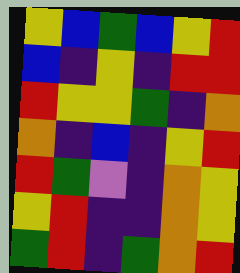[["yellow", "blue", "green", "blue", "yellow", "red"], ["blue", "indigo", "yellow", "indigo", "red", "red"], ["red", "yellow", "yellow", "green", "indigo", "orange"], ["orange", "indigo", "blue", "indigo", "yellow", "red"], ["red", "green", "violet", "indigo", "orange", "yellow"], ["yellow", "red", "indigo", "indigo", "orange", "yellow"], ["green", "red", "indigo", "green", "orange", "red"]]